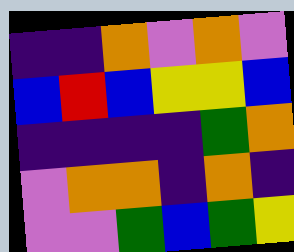[["indigo", "indigo", "orange", "violet", "orange", "violet"], ["blue", "red", "blue", "yellow", "yellow", "blue"], ["indigo", "indigo", "indigo", "indigo", "green", "orange"], ["violet", "orange", "orange", "indigo", "orange", "indigo"], ["violet", "violet", "green", "blue", "green", "yellow"]]